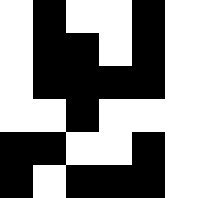[["white", "black", "white", "white", "black", "white"], ["white", "black", "black", "white", "black", "white"], ["white", "black", "black", "black", "black", "white"], ["white", "white", "black", "white", "white", "white"], ["black", "black", "white", "white", "black", "white"], ["black", "white", "black", "black", "black", "white"]]